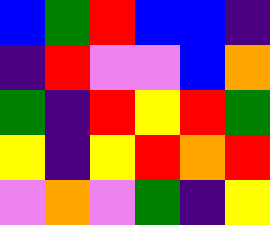[["blue", "green", "red", "blue", "blue", "indigo"], ["indigo", "red", "violet", "violet", "blue", "orange"], ["green", "indigo", "red", "yellow", "red", "green"], ["yellow", "indigo", "yellow", "red", "orange", "red"], ["violet", "orange", "violet", "green", "indigo", "yellow"]]